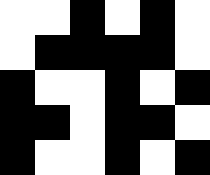[["white", "white", "black", "white", "black", "white"], ["white", "black", "black", "black", "black", "white"], ["black", "white", "white", "black", "white", "black"], ["black", "black", "white", "black", "black", "white"], ["black", "white", "white", "black", "white", "black"]]